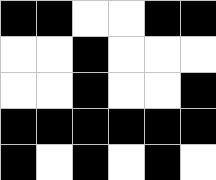[["black", "black", "white", "white", "black", "black"], ["white", "white", "black", "white", "white", "white"], ["white", "white", "black", "white", "white", "black"], ["black", "black", "black", "black", "black", "black"], ["black", "white", "black", "white", "black", "white"]]